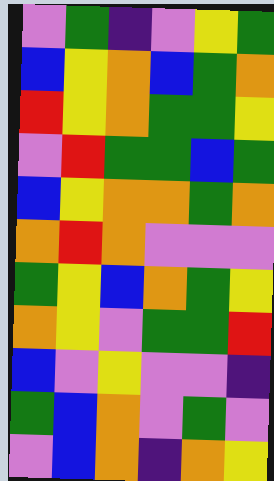[["violet", "green", "indigo", "violet", "yellow", "green"], ["blue", "yellow", "orange", "blue", "green", "orange"], ["red", "yellow", "orange", "green", "green", "yellow"], ["violet", "red", "green", "green", "blue", "green"], ["blue", "yellow", "orange", "orange", "green", "orange"], ["orange", "red", "orange", "violet", "violet", "violet"], ["green", "yellow", "blue", "orange", "green", "yellow"], ["orange", "yellow", "violet", "green", "green", "red"], ["blue", "violet", "yellow", "violet", "violet", "indigo"], ["green", "blue", "orange", "violet", "green", "violet"], ["violet", "blue", "orange", "indigo", "orange", "yellow"]]